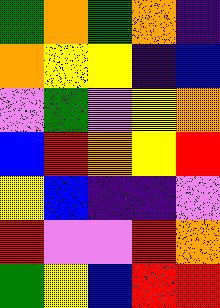[["green", "orange", "green", "orange", "indigo"], ["orange", "yellow", "yellow", "indigo", "blue"], ["violet", "green", "violet", "yellow", "orange"], ["blue", "red", "orange", "yellow", "red"], ["yellow", "blue", "indigo", "indigo", "violet"], ["red", "violet", "violet", "red", "orange"], ["green", "yellow", "blue", "red", "red"]]